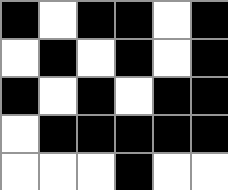[["black", "white", "black", "black", "white", "black"], ["white", "black", "white", "black", "white", "black"], ["black", "white", "black", "white", "black", "black"], ["white", "black", "black", "black", "black", "black"], ["white", "white", "white", "black", "white", "white"]]